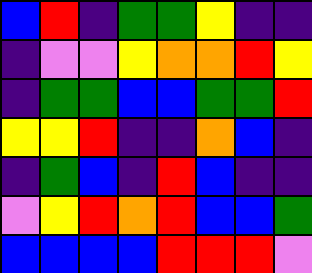[["blue", "red", "indigo", "green", "green", "yellow", "indigo", "indigo"], ["indigo", "violet", "violet", "yellow", "orange", "orange", "red", "yellow"], ["indigo", "green", "green", "blue", "blue", "green", "green", "red"], ["yellow", "yellow", "red", "indigo", "indigo", "orange", "blue", "indigo"], ["indigo", "green", "blue", "indigo", "red", "blue", "indigo", "indigo"], ["violet", "yellow", "red", "orange", "red", "blue", "blue", "green"], ["blue", "blue", "blue", "blue", "red", "red", "red", "violet"]]